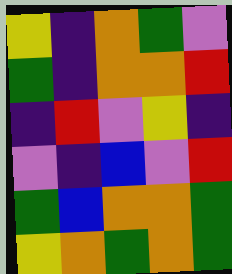[["yellow", "indigo", "orange", "green", "violet"], ["green", "indigo", "orange", "orange", "red"], ["indigo", "red", "violet", "yellow", "indigo"], ["violet", "indigo", "blue", "violet", "red"], ["green", "blue", "orange", "orange", "green"], ["yellow", "orange", "green", "orange", "green"]]